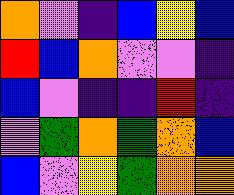[["orange", "violet", "indigo", "blue", "yellow", "blue"], ["red", "blue", "orange", "violet", "violet", "indigo"], ["blue", "violet", "indigo", "indigo", "red", "indigo"], ["violet", "green", "orange", "green", "orange", "blue"], ["blue", "violet", "yellow", "green", "orange", "orange"]]